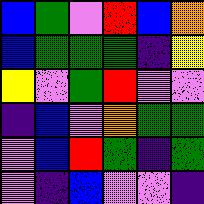[["blue", "green", "violet", "red", "blue", "orange"], ["blue", "green", "green", "green", "indigo", "yellow"], ["yellow", "violet", "green", "red", "violet", "violet"], ["indigo", "blue", "violet", "orange", "green", "green"], ["violet", "blue", "red", "green", "indigo", "green"], ["violet", "indigo", "blue", "violet", "violet", "indigo"]]